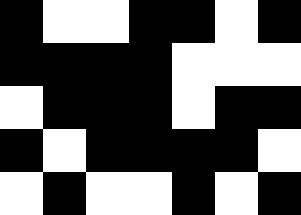[["black", "white", "white", "black", "black", "white", "black"], ["black", "black", "black", "black", "white", "white", "white"], ["white", "black", "black", "black", "white", "black", "black"], ["black", "white", "black", "black", "black", "black", "white"], ["white", "black", "white", "white", "black", "white", "black"]]